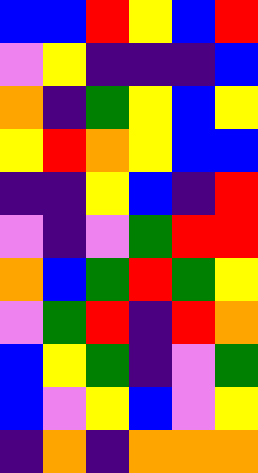[["blue", "blue", "red", "yellow", "blue", "red"], ["violet", "yellow", "indigo", "indigo", "indigo", "blue"], ["orange", "indigo", "green", "yellow", "blue", "yellow"], ["yellow", "red", "orange", "yellow", "blue", "blue"], ["indigo", "indigo", "yellow", "blue", "indigo", "red"], ["violet", "indigo", "violet", "green", "red", "red"], ["orange", "blue", "green", "red", "green", "yellow"], ["violet", "green", "red", "indigo", "red", "orange"], ["blue", "yellow", "green", "indigo", "violet", "green"], ["blue", "violet", "yellow", "blue", "violet", "yellow"], ["indigo", "orange", "indigo", "orange", "orange", "orange"]]